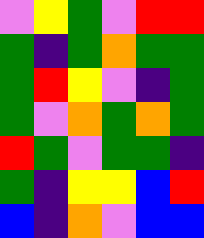[["violet", "yellow", "green", "violet", "red", "red"], ["green", "indigo", "green", "orange", "green", "green"], ["green", "red", "yellow", "violet", "indigo", "green"], ["green", "violet", "orange", "green", "orange", "green"], ["red", "green", "violet", "green", "green", "indigo"], ["green", "indigo", "yellow", "yellow", "blue", "red"], ["blue", "indigo", "orange", "violet", "blue", "blue"]]